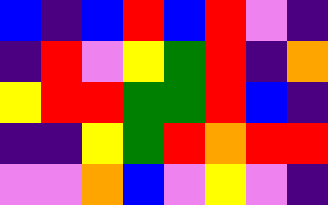[["blue", "indigo", "blue", "red", "blue", "red", "violet", "indigo"], ["indigo", "red", "violet", "yellow", "green", "red", "indigo", "orange"], ["yellow", "red", "red", "green", "green", "red", "blue", "indigo"], ["indigo", "indigo", "yellow", "green", "red", "orange", "red", "red"], ["violet", "violet", "orange", "blue", "violet", "yellow", "violet", "indigo"]]